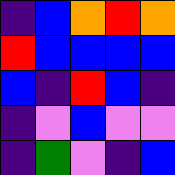[["indigo", "blue", "orange", "red", "orange"], ["red", "blue", "blue", "blue", "blue"], ["blue", "indigo", "red", "blue", "indigo"], ["indigo", "violet", "blue", "violet", "violet"], ["indigo", "green", "violet", "indigo", "blue"]]